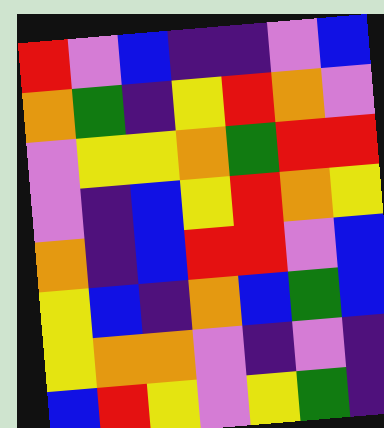[["red", "violet", "blue", "indigo", "indigo", "violet", "blue"], ["orange", "green", "indigo", "yellow", "red", "orange", "violet"], ["violet", "yellow", "yellow", "orange", "green", "red", "red"], ["violet", "indigo", "blue", "yellow", "red", "orange", "yellow"], ["orange", "indigo", "blue", "red", "red", "violet", "blue"], ["yellow", "blue", "indigo", "orange", "blue", "green", "blue"], ["yellow", "orange", "orange", "violet", "indigo", "violet", "indigo"], ["blue", "red", "yellow", "violet", "yellow", "green", "indigo"]]